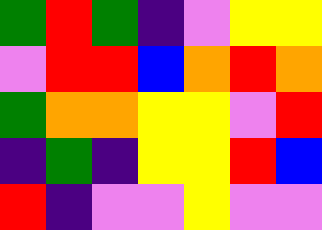[["green", "red", "green", "indigo", "violet", "yellow", "yellow"], ["violet", "red", "red", "blue", "orange", "red", "orange"], ["green", "orange", "orange", "yellow", "yellow", "violet", "red"], ["indigo", "green", "indigo", "yellow", "yellow", "red", "blue"], ["red", "indigo", "violet", "violet", "yellow", "violet", "violet"]]